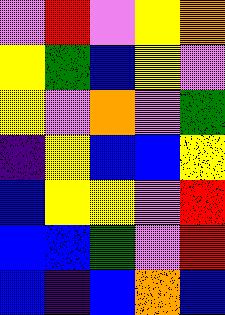[["violet", "red", "violet", "yellow", "orange"], ["yellow", "green", "blue", "yellow", "violet"], ["yellow", "violet", "orange", "violet", "green"], ["indigo", "yellow", "blue", "blue", "yellow"], ["blue", "yellow", "yellow", "violet", "red"], ["blue", "blue", "green", "violet", "red"], ["blue", "indigo", "blue", "orange", "blue"]]